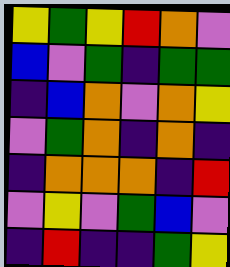[["yellow", "green", "yellow", "red", "orange", "violet"], ["blue", "violet", "green", "indigo", "green", "green"], ["indigo", "blue", "orange", "violet", "orange", "yellow"], ["violet", "green", "orange", "indigo", "orange", "indigo"], ["indigo", "orange", "orange", "orange", "indigo", "red"], ["violet", "yellow", "violet", "green", "blue", "violet"], ["indigo", "red", "indigo", "indigo", "green", "yellow"]]